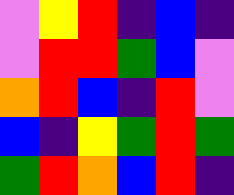[["violet", "yellow", "red", "indigo", "blue", "indigo"], ["violet", "red", "red", "green", "blue", "violet"], ["orange", "red", "blue", "indigo", "red", "violet"], ["blue", "indigo", "yellow", "green", "red", "green"], ["green", "red", "orange", "blue", "red", "indigo"]]